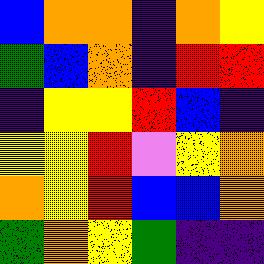[["blue", "orange", "orange", "indigo", "orange", "yellow"], ["green", "blue", "orange", "indigo", "red", "red"], ["indigo", "yellow", "yellow", "red", "blue", "indigo"], ["yellow", "yellow", "red", "violet", "yellow", "orange"], ["orange", "yellow", "red", "blue", "blue", "orange"], ["green", "orange", "yellow", "green", "indigo", "indigo"]]